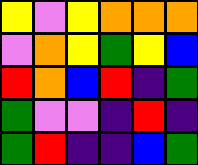[["yellow", "violet", "yellow", "orange", "orange", "orange"], ["violet", "orange", "yellow", "green", "yellow", "blue"], ["red", "orange", "blue", "red", "indigo", "green"], ["green", "violet", "violet", "indigo", "red", "indigo"], ["green", "red", "indigo", "indigo", "blue", "green"]]